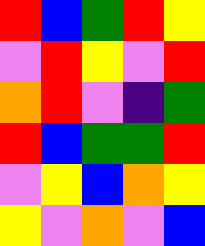[["red", "blue", "green", "red", "yellow"], ["violet", "red", "yellow", "violet", "red"], ["orange", "red", "violet", "indigo", "green"], ["red", "blue", "green", "green", "red"], ["violet", "yellow", "blue", "orange", "yellow"], ["yellow", "violet", "orange", "violet", "blue"]]